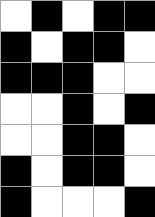[["white", "black", "white", "black", "black"], ["black", "white", "black", "black", "white"], ["black", "black", "black", "white", "white"], ["white", "white", "black", "white", "black"], ["white", "white", "black", "black", "white"], ["black", "white", "black", "black", "white"], ["black", "white", "white", "white", "black"]]